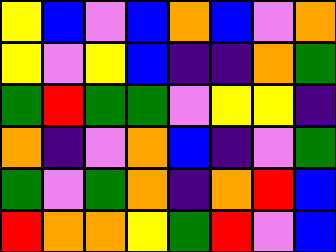[["yellow", "blue", "violet", "blue", "orange", "blue", "violet", "orange"], ["yellow", "violet", "yellow", "blue", "indigo", "indigo", "orange", "green"], ["green", "red", "green", "green", "violet", "yellow", "yellow", "indigo"], ["orange", "indigo", "violet", "orange", "blue", "indigo", "violet", "green"], ["green", "violet", "green", "orange", "indigo", "orange", "red", "blue"], ["red", "orange", "orange", "yellow", "green", "red", "violet", "blue"]]